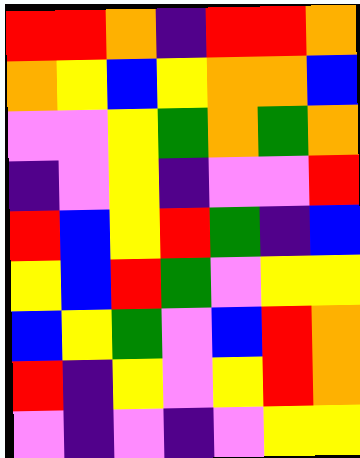[["red", "red", "orange", "indigo", "red", "red", "orange"], ["orange", "yellow", "blue", "yellow", "orange", "orange", "blue"], ["violet", "violet", "yellow", "green", "orange", "green", "orange"], ["indigo", "violet", "yellow", "indigo", "violet", "violet", "red"], ["red", "blue", "yellow", "red", "green", "indigo", "blue"], ["yellow", "blue", "red", "green", "violet", "yellow", "yellow"], ["blue", "yellow", "green", "violet", "blue", "red", "orange"], ["red", "indigo", "yellow", "violet", "yellow", "red", "orange"], ["violet", "indigo", "violet", "indigo", "violet", "yellow", "yellow"]]